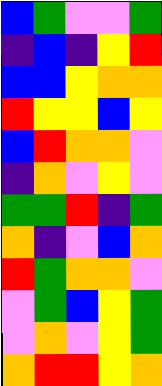[["blue", "green", "violet", "violet", "green"], ["indigo", "blue", "indigo", "yellow", "red"], ["blue", "blue", "yellow", "orange", "orange"], ["red", "yellow", "yellow", "blue", "yellow"], ["blue", "red", "orange", "orange", "violet"], ["indigo", "orange", "violet", "yellow", "violet"], ["green", "green", "red", "indigo", "green"], ["orange", "indigo", "violet", "blue", "orange"], ["red", "green", "orange", "orange", "violet"], ["violet", "green", "blue", "yellow", "green"], ["violet", "orange", "violet", "yellow", "green"], ["orange", "red", "red", "yellow", "orange"]]